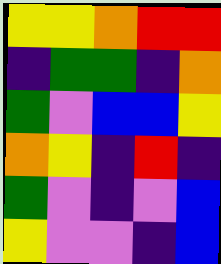[["yellow", "yellow", "orange", "red", "red"], ["indigo", "green", "green", "indigo", "orange"], ["green", "violet", "blue", "blue", "yellow"], ["orange", "yellow", "indigo", "red", "indigo"], ["green", "violet", "indigo", "violet", "blue"], ["yellow", "violet", "violet", "indigo", "blue"]]